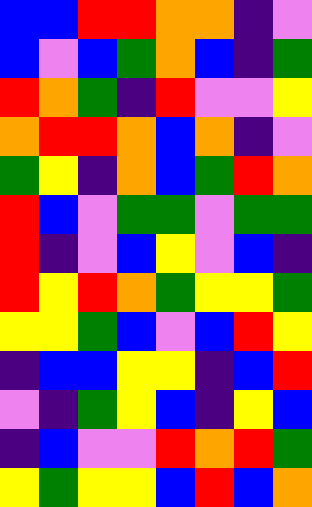[["blue", "blue", "red", "red", "orange", "orange", "indigo", "violet"], ["blue", "violet", "blue", "green", "orange", "blue", "indigo", "green"], ["red", "orange", "green", "indigo", "red", "violet", "violet", "yellow"], ["orange", "red", "red", "orange", "blue", "orange", "indigo", "violet"], ["green", "yellow", "indigo", "orange", "blue", "green", "red", "orange"], ["red", "blue", "violet", "green", "green", "violet", "green", "green"], ["red", "indigo", "violet", "blue", "yellow", "violet", "blue", "indigo"], ["red", "yellow", "red", "orange", "green", "yellow", "yellow", "green"], ["yellow", "yellow", "green", "blue", "violet", "blue", "red", "yellow"], ["indigo", "blue", "blue", "yellow", "yellow", "indigo", "blue", "red"], ["violet", "indigo", "green", "yellow", "blue", "indigo", "yellow", "blue"], ["indigo", "blue", "violet", "violet", "red", "orange", "red", "green"], ["yellow", "green", "yellow", "yellow", "blue", "red", "blue", "orange"]]